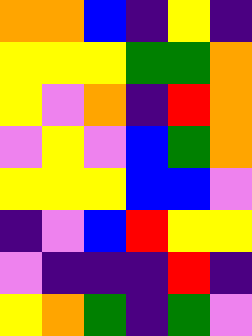[["orange", "orange", "blue", "indigo", "yellow", "indigo"], ["yellow", "yellow", "yellow", "green", "green", "orange"], ["yellow", "violet", "orange", "indigo", "red", "orange"], ["violet", "yellow", "violet", "blue", "green", "orange"], ["yellow", "yellow", "yellow", "blue", "blue", "violet"], ["indigo", "violet", "blue", "red", "yellow", "yellow"], ["violet", "indigo", "indigo", "indigo", "red", "indigo"], ["yellow", "orange", "green", "indigo", "green", "violet"]]